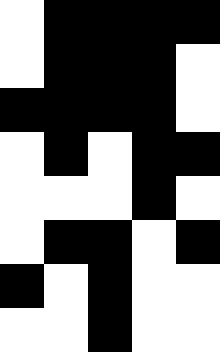[["white", "black", "black", "black", "black"], ["white", "black", "black", "black", "white"], ["black", "black", "black", "black", "white"], ["white", "black", "white", "black", "black"], ["white", "white", "white", "black", "white"], ["white", "black", "black", "white", "black"], ["black", "white", "black", "white", "white"], ["white", "white", "black", "white", "white"]]